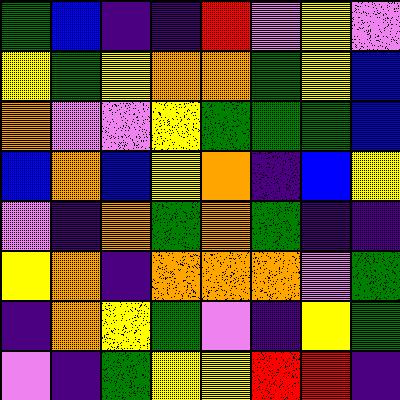[["green", "blue", "indigo", "indigo", "red", "violet", "yellow", "violet"], ["yellow", "green", "yellow", "orange", "orange", "green", "yellow", "blue"], ["orange", "violet", "violet", "yellow", "green", "green", "green", "blue"], ["blue", "orange", "blue", "yellow", "orange", "indigo", "blue", "yellow"], ["violet", "indigo", "orange", "green", "orange", "green", "indigo", "indigo"], ["yellow", "orange", "indigo", "orange", "orange", "orange", "violet", "green"], ["indigo", "orange", "yellow", "green", "violet", "indigo", "yellow", "green"], ["violet", "indigo", "green", "yellow", "yellow", "red", "red", "indigo"]]